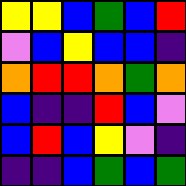[["yellow", "yellow", "blue", "green", "blue", "red"], ["violet", "blue", "yellow", "blue", "blue", "indigo"], ["orange", "red", "red", "orange", "green", "orange"], ["blue", "indigo", "indigo", "red", "blue", "violet"], ["blue", "red", "blue", "yellow", "violet", "indigo"], ["indigo", "indigo", "blue", "green", "blue", "green"]]